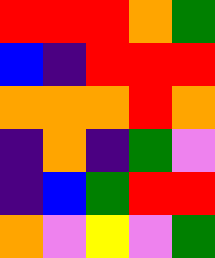[["red", "red", "red", "orange", "green"], ["blue", "indigo", "red", "red", "red"], ["orange", "orange", "orange", "red", "orange"], ["indigo", "orange", "indigo", "green", "violet"], ["indigo", "blue", "green", "red", "red"], ["orange", "violet", "yellow", "violet", "green"]]